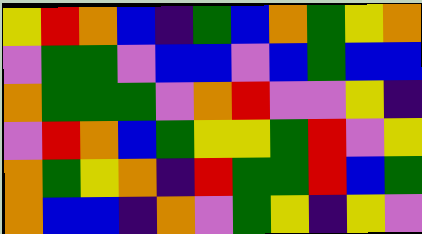[["yellow", "red", "orange", "blue", "indigo", "green", "blue", "orange", "green", "yellow", "orange"], ["violet", "green", "green", "violet", "blue", "blue", "violet", "blue", "green", "blue", "blue"], ["orange", "green", "green", "green", "violet", "orange", "red", "violet", "violet", "yellow", "indigo"], ["violet", "red", "orange", "blue", "green", "yellow", "yellow", "green", "red", "violet", "yellow"], ["orange", "green", "yellow", "orange", "indigo", "red", "green", "green", "red", "blue", "green"], ["orange", "blue", "blue", "indigo", "orange", "violet", "green", "yellow", "indigo", "yellow", "violet"]]